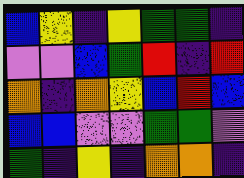[["blue", "yellow", "indigo", "yellow", "green", "green", "indigo"], ["violet", "violet", "blue", "green", "red", "indigo", "red"], ["orange", "indigo", "orange", "yellow", "blue", "red", "blue"], ["blue", "blue", "violet", "violet", "green", "green", "violet"], ["green", "indigo", "yellow", "indigo", "orange", "orange", "indigo"]]